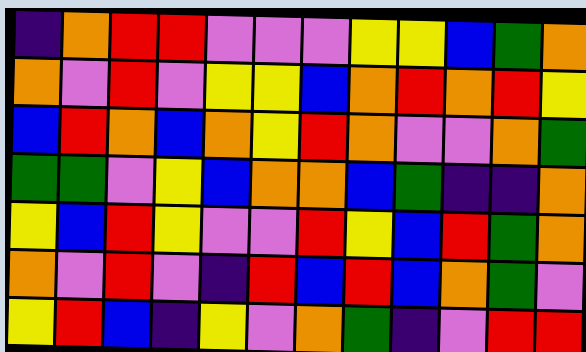[["indigo", "orange", "red", "red", "violet", "violet", "violet", "yellow", "yellow", "blue", "green", "orange"], ["orange", "violet", "red", "violet", "yellow", "yellow", "blue", "orange", "red", "orange", "red", "yellow"], ["blue", "red", "orange", "blue", "orange", "yellow", "red", "orange", "violet", "violet", "orange", "green"], ["green", "green", "violet", "yellow", "blue", "orange", "orange", "blue", "green", "indigo", "indigo", "orange"], ["yellow", "blue", "red", "yellow", "violet", "violet", "red", "yellow", "blue", "red", "green", "orange"], ["orange", "violet", "red", "violet", "indigo", "red", "blue", "red", "blue", "orange", "green", "violet"], ["yellow", "red", "blue", "indigo", "yellow", "violet", "orange", "green", "indigo", "violet", "red", "red"]]